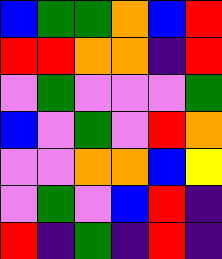[["blue", "green", "green", "orange", "blue", "red"], ["red", "red", "orange", "orange", "indigo", "red"], ["violet", "green", "violet", "violet", "violet", "green"], ["blue", "violet", "green", "violet", "red", "orange"], ["violet", "violet", "orange", "orange", "blue", "yellow"], ["violet", "green", "violet", "blue", "red", "indigo"], ["red", "indigo", "green", "indigo", "red", "indigo"]]